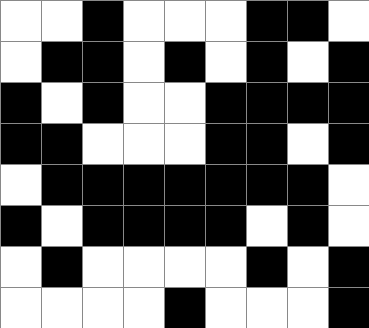[["white", "white", "black", "white", "white", "white", "black", "black", "white"], ["white", "black", "black", "white", "black", "white", "black", "white", "black"], ["black", "white", "black", "white", "white", "black", "black", "black", "black"], ["black", "black", "white", "white", "white", "black", "black", "white", "black"], ["white", "black", "black", "black", "black", "black", "black", "black", "white"], ["black", "white", "black", "black", "black", "black", "white", "black", "white"], ["white", "black", "white", "white", "white", "white", "black", "white", "black"], ["white", "white", "white", "white", "black", "white", "white", "white", "black"]]